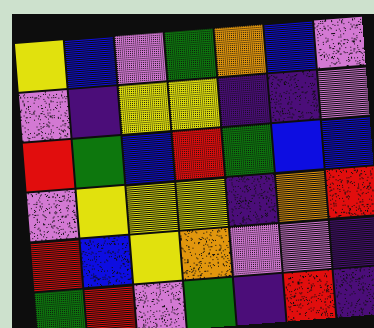[["yellow", "blue", "violet", "green", "orange", "blue", "violet"], ["violet", "indigo", "yellow", "yellow", "indigo", "indigo", "violet"], ["red", "green", "blue", "red", "green", "blue", "blue"], ["violet", "yellow", "yellow", "yellow", "indigo", "orange", "red"], ["red", "blue", "yellow", "orange", "violet", "violet", "indigo"], ["green", "red", "violet", "green", "indigo", "red", "indigo"]]